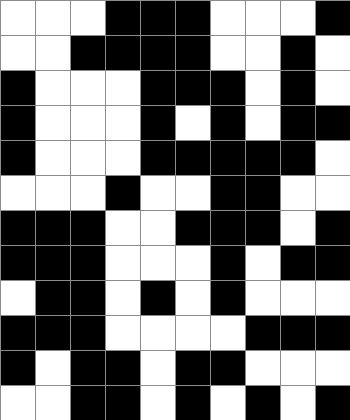[["white", "white", "white", "black", "black", "black", "white", "white", "white", "black"], ["white", "white", "black", "black", "black", "black", "white", "white", "black", "white"], ["black", "white", "white", "white", "black", "black", "black", "white", "black", "white"], ["black", "white", "white", "white", "black", "white", "black", "white", "black", "black"], ["black", "white", "white", "white", "black", "black", "black", "black", "black", "white"], ["white", "white", "white", "black", "white", "white", "black", "black", "white", "white"], ["black", "black", "black", "white", "white", "black", "black", "black", "white", "black"], ["black", "black", "black", "white", "white", "white", "black", "white", "black", "black"], ["white", "black", "black", "white", "black", "white", "black", "white", "white", "white"], ["black", "black", "black", "white", "white", "white", "white", "black", "black", "black"], ["black", "white", "black", "black", "white", "black", "black", "white", "white", "white"], ["white", "white", "black", "black", "white", "black", "white", "black", "white", "black"]]